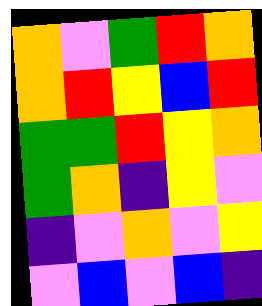[["orange", "violet", "green", "red", "orange"], ["orange", "red", "yellow", "blue", "red"], ["green", "green", "red", "yellow", "orange"], ["green", "orange", "indigo", "yellow", "violet"], ["indigo", "violet", "orange", "violet", "yellow"], ["violet", "blue", "violet", "blue", "indigo"]]